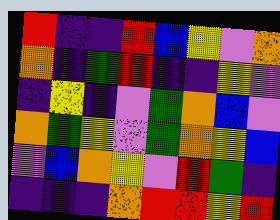[["red", "indigo", "indigo", "red", "blue", "yellow", "violet", "orange"], ["orange", "indigo", "green", "red", "indigo", "indigo", "yellow", "violet"], ["indigo", "yellow", "indigo", "violet", "green", "orange", "blue", "violet"], ["orange", "green", "yellow", "violet", "green", "orange", "yellow", "blue"], ["violet", "blue", "orange", "yellow", "violet", "red", "green", "indigo"], ["indigo", "indigo", "indigo", "orange", "red", "red", "yellow", "red"]]